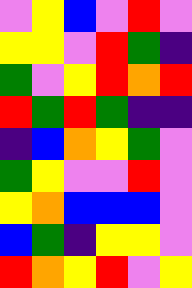[["violet", "yellow", "blue", "violet", "red", "violet"], ["yellow", "yellow", "violet", "red", "green", "indigo"], ["green", "violet", "yellow", "red", "orange", "red"], ["red", "green", "red", "green", "indigo", "indigo"], ["indigo", "blue", "orange", "yellow", "green", "violet"], ["green", "yellow", "violet", "violet", "red", "violet"], ["yellow", "orange", "blue", "blue", "blue", "violet"], ["blue", "green", "indigo", "yellow", "yellow", "violet"], ["red", "orange", "yellow", "red", "violet", "yellow"]]